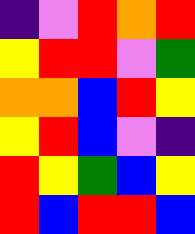[["indigo", "violet", "red", "orange", "red"], ["yellow", "red", "red", "violet", "green"], ["orange", "orange", "blue", "red", "yellow"], ["yellow", "red", "blue", "violet", "indigo"], ["red", "yellow", "green", "blue", "yellow"], ["red", "blue", "red", "red", "blue"]]